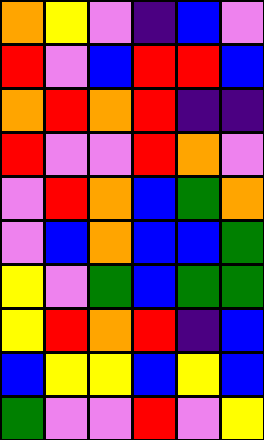[["orange", "yellow", "violet", "indigo", "blue", "violet"], ["red", "violet", "blue", "red", "red", "blue"], ["orange", "red", "orange", "red", "indigo", "indigo"], ["red", "violet", "violet", "red", "orange", "violet"], ["violet", "red", "orange", "blue", "green", "orange"], ["violet", "blue", "orange", "blue", "blue", "green"], ["yellow", "violet", "green", "blue", "green", "green"], ["yellow", "red", "orange", "red", "indigo", "blue"], ["blue", "yellow", "yellow", "blue", "yellow", "blue"], ["green", "violet", "violet", "red", "violet", "yellow"]]